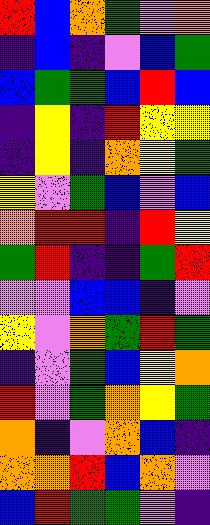[["red", "blue", "orange", "green", "violet", "orange"], ["indigo", "blue", "indigo", "violet", "blue", "green"], ["blue", "green", "green", "blue", "red", "blue"], ["indigo", "yellow", "indigo", "red", "yellow", "yellow"], ["indigo", "yellow", "indigo", "orange", "yellow", "green"], ["yellow", "violet", "green", "blue", "violet", "blue"], ["orange", "red", "red", "indigo", "red", "yellow"], ["green", "red", "indigo", "indigo", "green", "red"], ["violet", "violet", "blue", "blue", "indigo", "violet"], ["yellow", "violet", "orange", "green", "red", "green"], ["indigo", "violet", "green", "blue", "yellow", "orange"], ["red", "violet", "green", "orange", "yellow", "green"], ["orange", "indigo", "violet", "orange", "blue", "indigo"], ["orange", "orange", "red", "blue", "orange", "violet"], ["blue", "red", "green", "green", "violet", "indigo"]]